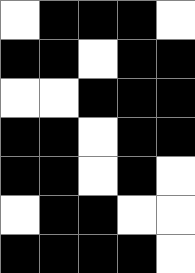[["white", "black", "black", "black", "white"], ["black", "black", "white", "black", "black"], ["white", "white", "black", "black", "black"], ["black", "black", "white", "black", "black"], ["black", "black", "white", "black", "white"], ["white", "black", "black", "white", "white"], ["black", "black", "black", "black", "white"]]